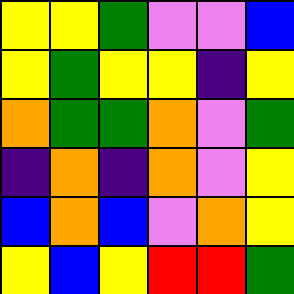[["yellow", "yellow", "green", "violet", "violet", "blue"], ["yellow", "green", "yellow", "yellow", "indigo", "yellow"], ["orange", "green", "green", "orange", "violet", "green"], ["indigo", "orange", "indigo", "orange", "violet", "yellow"], ["blue", "orange", "blue", "violet", "orange", "yellow"], ["yellow", "blue", "yellow", "red", "red", "green"]]